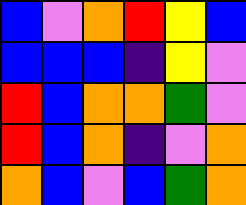[["blue", "violet", "orange", "red", "yellow", "blue"], ["blue", "blue", "blue", "indigo", "yellow", "violet"], ["red", "blue", "orange", "orange", "green", "violet"], ["red", "blue", "orange", "indigo", "violet", "orange"], ["orange", "blue", "violet", "blue", "green", "orange"]]